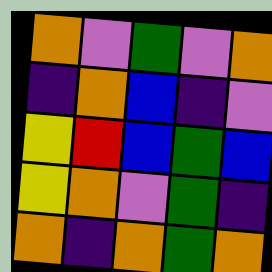[["orange", "violet", "green", "violet", "orange"], ["indigo", "orange", "blue", "indigo", "violet"], ["yellow", "red", "blue", "green", "blue"], ["yellow", "orange", "violet", "green", "indigo"], ["orange", "indigo", "orange", "green", "orange"]]